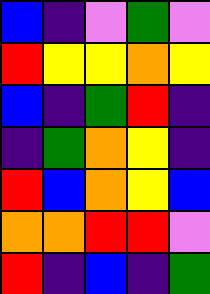[["blue", "indigo", "violet", "green", "violet"], ["red", "yellow", "yellow", "orange", "yellow"], ["blue", "indigo", "green", "red", "indigo"], ["indigo", "green", "orange", "yellow", "indigo"], ["red", "blue", "orange", "yellow", "blue"], ["orange", "orange", "red", "red", "violet"], ["red", "indigo", "blue", "indigo", "green"]]